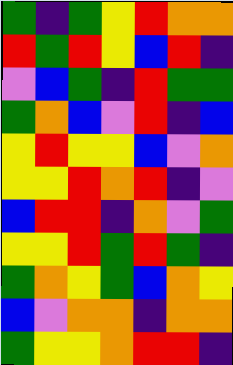[["green", "indigo", "green", "yellow", "red", "orange", "orange"], ["red", "green", "red", "yellow", "blue", "red", "indigo"], ["violet", "blue", "green", "indigo", "red", "green", "green"], ["green", "orange", "blue", "violet", "red", "indigo", "blue"], ["yellow", "red", "yellow", "yellow", "blue", "violet", "orange"], ["yellow", "yellow", "red", "orange", "red", "indigo", "violet"], ["blue", "red", "red", "indigo", "orange", "violet", "green"], ["yellow", "yellow", "red", "green", "red", "green", "indigo"], ["green", "orange", "yellow", "green", "blue", "orange", "yellow"], ["blue", "violet", "orange", "orange", "indigo", "orange", "orange"], ["green", "yellow", "yellow", "orange", "red", "red", "indigo"]]